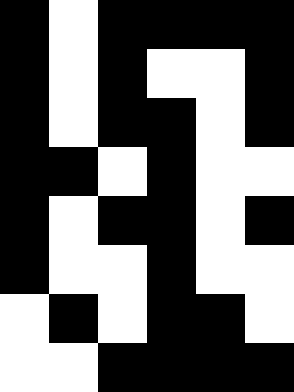[["black", "white", "black", "black", "black", "black"], ["black", "white", "black", "white", "white", "black"], ["black", "white", "black", "black", "white", "black"], ["black", "black", "white", "black", "white", "white"], ["black", "white", "black", "black", "white", "black"], ["black", "white", "white", "black", "white", "white"], ["white", "black", "white", "black", "black", "white"], ["white", "white", "black", "black", "black", "black"]]